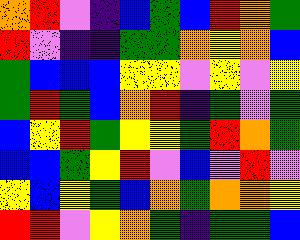[["orange", "red", "violet", "indigo", "blue", "green", "blue", "red", "orange", "green"], ["red", "violet", "indigo", "indigo", "green", "green", "orange", "yellow", "orange", "blue"], ["green", "blue", "blue", "blue", "yellow", "yellow", "violet", "yellow", "violet", "yellow"], ["green", "red", "green", "blue", "orange", "red", "indigo", "green", "violet", "green"], ["blue", "yellow", "red", "green", "yellow", "yellow", "green", "red", "orange", "green"], ["blue", "blue", "green", "yellow", "red", "violet", "blue", "violet", "red", "violet"], ["yellow", "blue", "yellow", "green", "blue", "orange", "green", "orange", "orange", "yellow"], ["red", "red", "violet", "yellow", "orange", "green", "indigo", "green", "green", "blue"]]